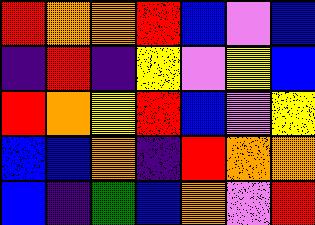[["red", "orange", "orange", "red", "blue", "violet", "blue"], ["indigo", "red", "indigo", "yellow", "violet", "yellow", "blue"], ["red", "orange", "yellow", "red", "blue", "violet", "yellow"], ["blue", "blue", "orange", "indigo", "red", "orange", "orange"], ["blue", "indigo", "green", "blue", "orange", "violet", "red"]]